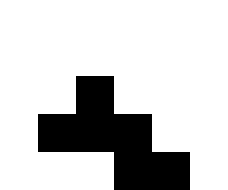[["white", "white", "white", "white", "white", "white"], ["white", "white", "white", "white", "white", "white"], ["white", "white", "black", "white", "white", "white"], ["white", "black", "black", "black", "white", "white"], ["white", "white", "white", "black", "black", "white"]]